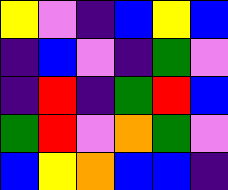[["yellow", "violet", "indigo", "blue", "yellow", "blue"], ["indigo", "blue", "violet", "indigo", "green", "violet"], ["indigo", "red", "indigo", "green", "red", "blue"], ["green", "red", "violet", "orange", "green", "violet"], ["blue", "yellow", "orange", "blue", "blue", "indigo"]]